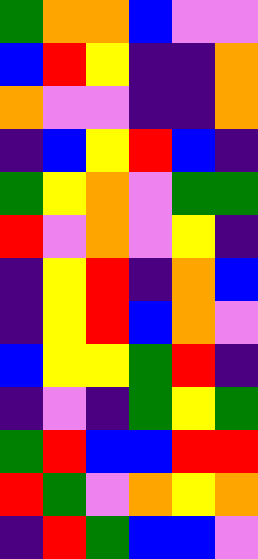[["green", "orange", "orange", "blue", "violet", "violet"], ["blue", "red", "yellow", "indigo", "indigo", "orange"], ["orange", "violet", "violet", "indigo", "indigo", "orange"], ["indigo", "blue", "yellow", "red", "blue", "indigo"], ["green", "yellow", "orange", "violet", "green", "green"], ["red", "violet", "orange", "violet", "yellow", "indigo"], ["indigo", "yellow", "red", "indigo", "orange", "blue"], ["indigo", "yellow", "red", "blue", "orange", "violet"], ["blue", "yellow", "yellow", "green", "red", "indigo"], ["indigo", "violet", "indigo", "green", "yellow", "green"], ["green", "red", "blue", "blue", "red", "red"], ["red", "green", "violet", "orange", "yellow", "orange"], ["indigo", "red", "green", "blue", "blue", "violet"]]